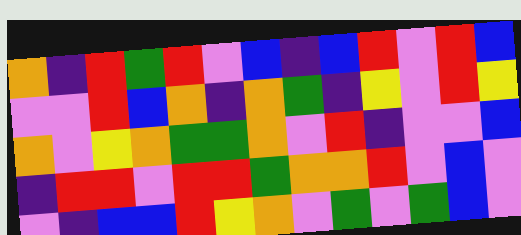[["orange", "indigo", "red", "green", "red", "violet", "blue", "indigo", "blue", "red", "violet", "red", "blue"], ["violet", "violet", "red", "blue", "orange", "indigo", "orange", "green", "indigo", "yellow", "violet", "red", "yellow"], ["orange", "violet", "yellow", "orange", "green", "green", "orange", "violet", "red", "indigo", "violet", "violet", "blue"], ["indigo", "red", "red", "violet", "red", "red", "green", "orange", "orange", "red", "violet", "blue", "violet"], ["violet", "indigo", "blue", "blue", "red", "yellow", "orange", "violet", "green", "violet", "green", "blue", "violet"]]